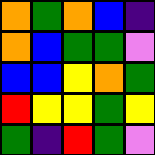[["orange", "green", "orange", "blue", "indigo"], ["orange", "blue", "green", "green", "violet"], ["blue", "blue", "yellow", "orange", "green"], ["red", "yellow", "yellow", "green", "yellow"], ["green", "indigo", "red", "green", "violet"]]